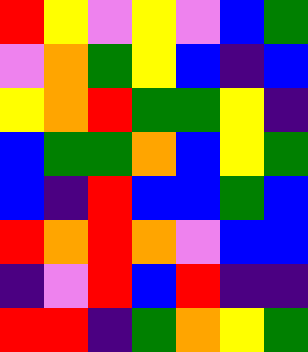[["red", "yellow", "violet", "yellow", "violet", "blue", "green"], ["violet", "orange", "green", "yellow", "blue", "indigo", "blue"], ["yellow", "orange", "red", "green", "green", "yellow", "indigo"], ["blue", "green", "green", "orange", "blue", "yellow", "green"], ["blue", "indigo", "red", "blue", "blue", "green", "blue"], ["red", "orange", "red", "orange", "violet", "blue", "blue"], ["indigo", "violet", "red", "blue", "red", "indigo", "indigo"], ["red", "red", "indigo", "green", "orange", "yellow", "green"]]